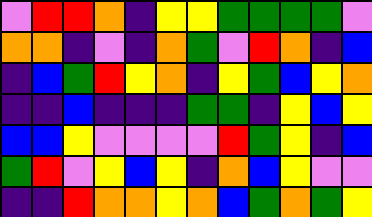[["violet", "red", "red", "orange", "indigo", "yellow", "yellow", "green", "green", "green", "green", "violet"], ["orange", "orange", "indigo", "violet", "indigo", "orange", "green", "violet", "red", "orange", "indigo", "blue"], ["indigo", "blue", "green", "red", "yellow", "orange", "indigo", "yellow", "green", "blue", "yellow", "orange"], ["indigo", "indigo", "blue", "indigo", "indigo", "indigo", "green", "green", "indigo", "yellow", "blue", "yellow"], ["blue", "blue", "yellow", "violet", "violet", "violet", "violet", "red", "green", "yellow", "indigo", "blue"], ["green", "red", "violet", "yellow", "blue", "yellow", "indigo", "orange", "blue", "yellow", "violet", "violet"], ["indigo", "indigo", "red", "orange", "orange", "yellow", "orange", "blue", "green", "orange", "green", "yellow"]]